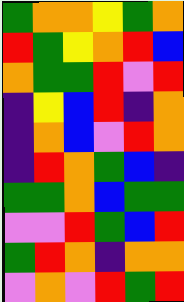[["green", "orange", "orange", "yellow", "green", "orange"], ["red", "green", "yellow", "orange", "red", "blue"], ["orange", "green", "green", "red", "violet", "red"], ["indigo", "yellow", "blue", "red", "indigo", "orange"], ["indigo", "orange", "blue", "violet", "red", "orange"], ["indigo", "red", "orange", "green", "blue", "indigo"], ["green", "green", "orange", "blue", "green", "green"], ["violet", "violet", "red", "green", "blue", "red"], ["green", "red", "orange", "indigo", "orange", "orange"], ["violet", "orange", "violet", "red", "green", "red"]]